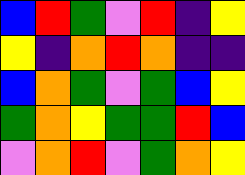[["blue", "red", "green", "violet", "red", "indigo", "yellow"], ["yellow", "indigo", "orange", "red", "orange", "indigo", "indigo"], ["blue", "orange", "green", "violet", "green", "blue", "yellow"], ["green", "orange", "yellow", "green", "green", "red", "blue"], ["violet", "orange", "red", "violet", "green", "orange", "yellow"]]